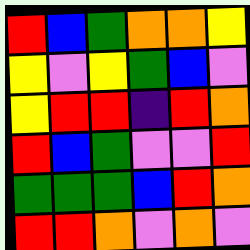[["red", "blue", "green", "orange", "orange", "yellow"], ["yellow", "violet", "yellow", "green", "blue", "violet"], ["yellow", "red", "red", "indigo", "red", "orange"], ["red", "blue", "green", "violet", "violet", "red"], ["green", "green", "green", "blue", "red", "orange"], ["red", "red", "orange", "violet", "orange", "violet"]]